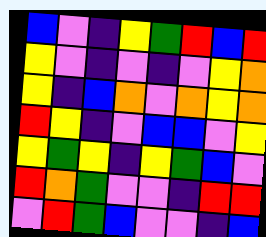[["blue", "violet", "indigo", "yellow", "green", "red", "blue", "red"], ["yellow", "violet", "indigo", "violet", "indigo", "violet", "yellow", "orange"], ["yellow", "indigo", "blue", "orange", "violet", "orange", "yellow", "orange"], ["red", "yellow", "indigo", "violet", "blue", "blue", "violet", "yellow"], ["yellow", "green", "yellow", "indigo", "yellow", "green", "blue", "violet"], ["red", "orange", "green", "violet", "violet", "indigo", "red", "red"], ["violet", "red", "green", "blue", "violet", "violet", "indigo", "blue"]]